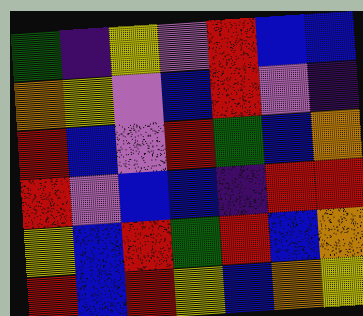[["green", "indigo", "yellow", "violet", "red", "blue", "blue"], ["orange", "yellow", "violet", "blue", "red", "violet", "indigo"], ["red", "blue", "violet", "red", "green", "blue", "orange"], ["red", "violet", "blue", "blue", "indigo", "red", "red"], ["yellow", "blue", "red", "green", "red", "blue", "orange"], ["red", "blue", "red", "yellow", "blue", "orange", "yellow"]]